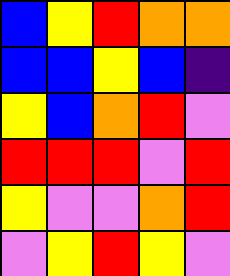[["blue", "yellow", "red", "orange", "orange"], ["blue", "blue", "yellow", "blue", "indigo"], ["yellow", "blue", "orange", "red", "violet"], ["red", "red", "red", "violet", "red"], ["yellow", "violet", "violet", "orange", "red"], ["violet", "yellow", "red", "yellow", "violet"]]